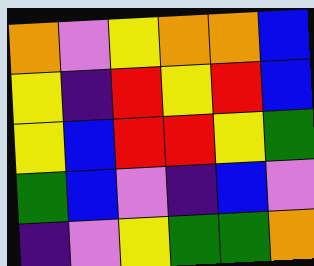[["orange", "violet", "yellow", "orange", "orange", "blue"], ["yellow", "indigo", "red", "yellow", "red", "blue"], ["yellow", "blue", "red", "red", "yellow", "green"], ["green", "blue", "violet", "indigo", "blue", "violet"], ["indigo", "violet", "yellow", "green", "green", "orange"]]